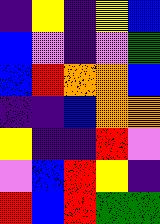[["indigo", "yellow", "indigo", "yellow", "blue"], ["blue", "violet", "indigo", "violet", "green"], ["blue", "red", "orange", "orange", "blue"], ["indigo", "indigo", "blue", "orange", "orange"], ["yellow", "indigo", "indigo", "red", "violet"], ["violet", "blue", "red", "yellow", "indigo"], ["red", "blue", "red", "green", "green"]]